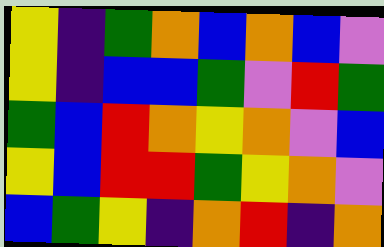[["yellow", "indigo", "green", "orange", "blue", "orange", "blue", "violet"], ["yellow", "indigo", "blue", "blue", "green", "violet", "red", "green"], ["green", "blue", "red", "orange", "yellow", "orange", "violet", "blue"], ["yellow", "blue", "red", "red", "green", "yellow", "orange", "violet"], ["blue", "green", "yellow", "indigo", "orange", "red", "indigo", "orange"]]